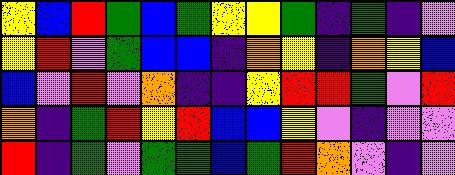[["yellow", "blue", "red", "green", "blue", "green", "yellow", "yellow", "green", "indigo", "green", "indigo", "violet"], ["yellow", "red", "violet", "green", "blue", "blue", "indigo", "orange", "yellow", "indigo", "orange", "yellow", "blue"], ["blue", "violet", "red", "violet", "orange", "indigo", "indigo", "yellow", "red", "red", "green", "violet", "red"], ["orange", "indigo", "green", "red", "yellow", "red", "blue", "blue", "yellow", "violet", "indigo", "violet", "violet"], ["red", "indigo", "green", "violet", "green", "green", "blue", "green", "red", "orange", "violet", "indigo", "violet"]]